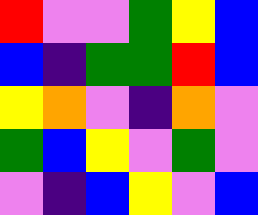[["red", "violet", "violet", "green", "yellow", "blue"], ["blue", "indigo", "green", "green", "red", "blue"], ["yellow", "orange", "violet", "indigo", "orange", "violet"], ["green", "blue", "yellow", "violet", "green", "violet"], ["violet", "indigo", "blue", "yellow", "violet", "blue"]]